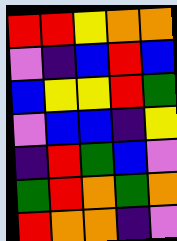[["red", "red", "yellow", "orange", "orange"], ["violet", "indigo", "blue", "red", "blue"], ["blue", "yellow", "yellow", "red", "green"], ["violet", "blue", "blue", "indigo", "yellow"], ["indigo", "red", "green", "blue", "violet"], ["green", "red", "orange", "green", "orange"], ["red", "orange", "orange", "indigo", "violet"]]